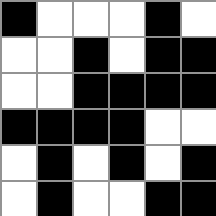[["black", "white", "white", "white", "black", "white"], ["white", "white", "black", "white", "black", "black"], ["white", "white", "black", "black", "black", "black"], ["black", "black", "black", "black", "white", "white"], ["white", "black", "white", "black", "white", "black"], ["white", "black", "white", "white", "black", "black"]]